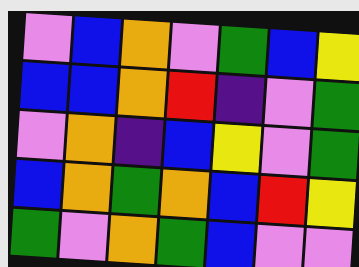[["violet", "blue", "orange", "violet", "green", "blue", "yellow"], ["blue", "blue", "orange", "red", "indigo", "violet", "green"], ["violet", "orange", "indigo", "blue", "yellow", "violet", "green"], ["blue", "orange", "green", "orange", "blue", "red", "yellow"], ["green", "violet", "orange", "green", "blue", "violet", "violet"]]